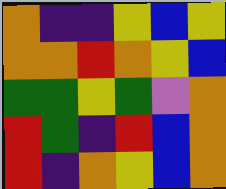[["orange", "indigo", "indigo", "yellow", "blue", "yellow"], ["orange", "orange", "red", "orange", "yellow", "blue"], ["green", "green", "yellow", "green", "violet", "orange"], ["red", "green", "indigo", "red", "blue", "orange"], ["red", "indigo", "orange", "yellow", "blue", "orange"]]